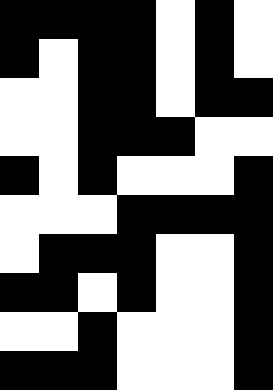[["black", "black", "black", "black", "white", "black", "white"], ["black", "white", "black", "black", "white", "black", "white"], ["white", "white", "black", "black", "white", "black", "black"], ["white", "white", "black", "black", "black", "white", "white"], ["black", "white", "black", "white", "white", "white", "black"], ["white", "white", "white", "black", "black", "black", "black"], ["white", "black", "black", "black", "white", "white", "black"], ["black", "black", "white", "black", "white", "white", "black"], ["white", "white", "black", "white", "white", "white", "black"], ["black", "black", "black", "white", "white", "white", "black"]]